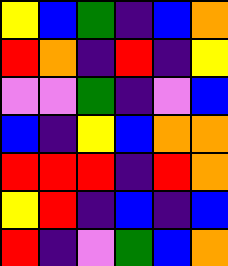[["yellow", "blue", "green", "indigo", "blue", "orange"], ["red", "orange", "indigo", "red", "indigo", "yellow"], ["violet", "violet", "green", "indigo", "violet", "blue"], ["blue", "indigo", "yellow", "blue", "orange", "orange"], ["red", "red", "red", "indigo", "red", "orange"], ["yellow", "red", "indigo", "blue", "indigo", "blue"], ["red", "indigo", "violet", "green", "blue", "orange"]]